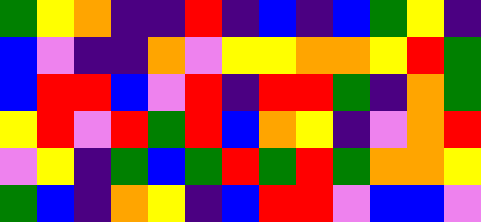[["green", "yellow", "orange", "indigo", "indigo", "red", "indigo", "blue", "indigo", "blue", "green", "yellow", "indigo"], ["blue", "violet", "indigo", "indigo", "orange", "violet", "yellow", "yellow", "orange", "orange", "yellow", "red", "green"], ["blue", "red", "red", "blue", "violet", "red", "indigo", "red", "red", "green", "indigo", "orange", "green"], ["yellow", "red", "violet", "red", "green", "red", "blue", "orange", "yellow", "indigo", "violet", "orange", "red"], ["violet", "yellow", "indigo", "green", "blue", "green", "red", "green", "red", "green", "orange", "orange", "yellow"], ["green", "blue", "indigo", "orange", "yellow", "indigo", "blue", "red", "red", "violet", "blue", "blue", "violet"]]